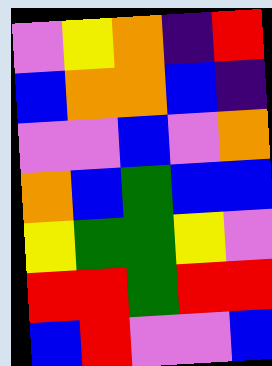[["violet", "yellow", "orange", "indigo", "red"], ["blue", "orange", "orange", "blue", "indigo"], ["violet", "violet", "blue", "violet", "orange"], ["orange", "blue", "green", "blue", "blue"], ["yellow", "green", "green", "yellow", "violet"], ["red", "red", "green", "red", "red"], ["blue", "red", "violet", "violet", "blue"]]